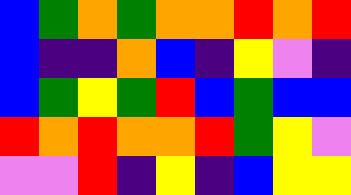[["blue", "green", "orange", "green", "orange", "orange", "red", "orange", "red"], ["blue", "indigo", "indigo", "orange", "blue", "indigo", "yellow", "violet", "indigo"], ["blue", "green", "yellow", "green", "red", "blue", "green", "blue", "blue"], ["red", "orange", "red", "orange", "orange", "red", "green", "yellow", "violet"], ["violet", "violet", "red", "indigo", "yellow", "indigo", "blue", "yellow", "yellow"]]